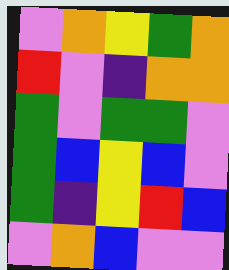[["violet", "orange", "yellow", "green", "orange"], ["red", "violet", "indigo", "orange", "orange"], ["green", "violet", "green", "green", "violet"], ["green", "blue", "yellow", "blue", "violet"], ["green", "indigo", "yellow", "red", "blue"], ["violet", "orange", "blue", "violet", "violet"]]